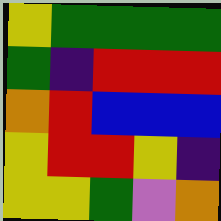[["yellow", "green", "green", "green", "green"], ["green", "indigo", "red", "red", "red"], ["orange", "red", "blue", "blue", "blue"], ["yellow", "red", "red", "yellow", "indigo"], ["yellow", "yellow", "green", "violet", "orange"]]